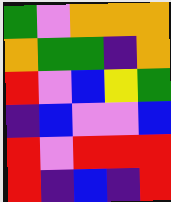[["green", "violet", "orange", "orange", "orange"], ["orange", "green", "green", "indigo", "orange"], ["red", "violet", "blue", "yellow", "green"], ["indigo", "blue", "violet", "violet", "blue"], ["red", "violet", "red", "red", "red"], ["red", "indigo", "blue", "indigo", "red"]]